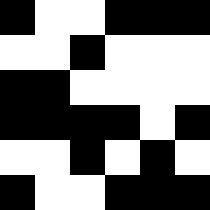[["black", "white", "white", "black", "black", "black"], ["white", "white", "black", "white", "white", "white"], ["black", "black", "white", "white", "white", "white"], ["black", "black", "black", "black", "white", "black"], ["white", "white", "black", "white", "black", "white"], ["black", "white", "white", "black", "black", "black"]]